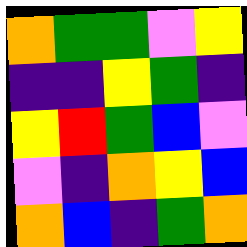[["orange", "green", "green", "violet", "yellow"], ["indigo", "indigo", "yellow", "green", "indigo"], ["yellow", "red", "green", "blue", "violet"], ["violet", "indigo", "orange", "yellow", "blue"], ["orange", "blue", "indigo", "green", "orange"]]